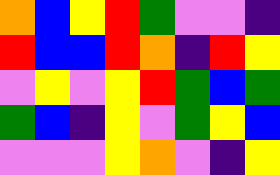[["orange", "blue", "yellow", "red", "green", "violet", "violet", "indigo"], ["red", "blue", "blue", "red", "orange", "indigo", "red", "yellow"], ["violet", "yellow", "violet", "yellow", "red", "green", "blue", "green"], ["green", "blue", "indigo", "yellow", "violet", "green", "yellow", "blue"], ["violet", "violet", "violet", "yellow", "orange", "violet", "indigo", "yellow"]]